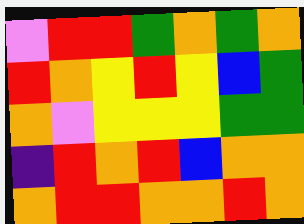[["violet", "red", "red", "green", "orange", "green", "orange"], ["red", "orange", "yellow", "red", "yellow", "blue", "green"], ["orange", "violet", "yellow", "yellow", "yellow", "green", "green"], ["indigo", "red", "orange", "red", "blue", "orange", "orange"], ["orange", "red", "red", "orange", "orange", "red", "orange"]]